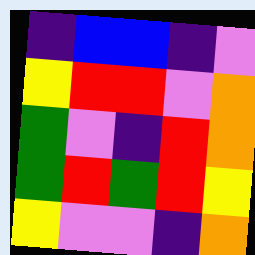[["indigo", "blue", "blue", "indigo", "violet"], ["yellow", "red", "red", "violet", "orange"], ["green", "violet", "indigo", "red", "orange"], ["green", "red", "green", "red", "yellow"], ["yellow", "violet", "violet", "indigo", "orange"]]